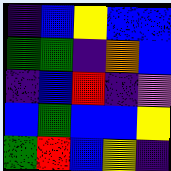[["indigo", "blue", "yellow", "blue", "blue"], ["green", "green", "indigo", "orange", "blue"], ["indigo", "blue", "red", "indigo", "violet"], ["blue", "green", "blue", "blue", "yellow"], ["green", "red", "blue", "yellow", "indigo"]]